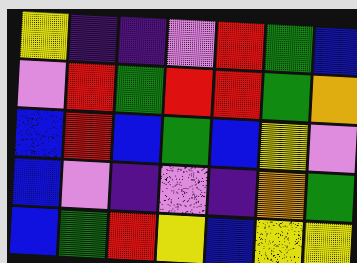[["yellow", "indigo", "indigo", "violet", "red", "green", "blue"], ["violet", "red", "green", "red", "red", "green", "orange"], ["blue", "red", "blue", "green", "blue", "yellow", "violet"], ["blue", "violet", "indigo", "violet", "indigo", "orange", "green"], ["blue", "green", "red", "yellow", "blue", "yellow", "yellow"]]